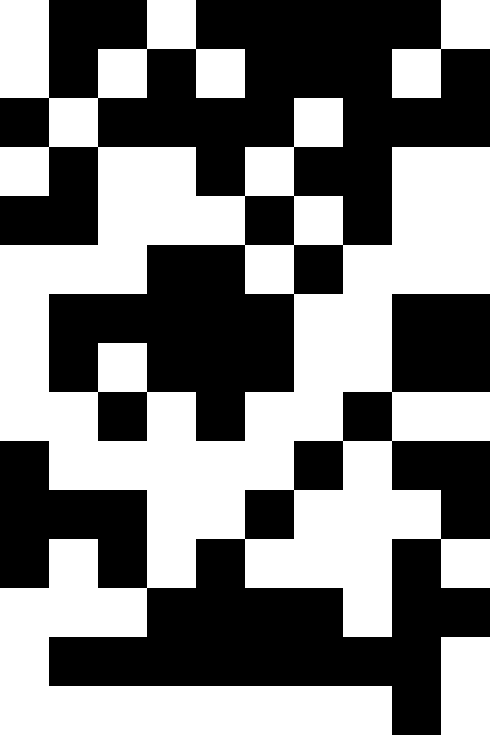[["white", "black", "black", "white", "black", "black", "black", "black", "black", "white"], ["white", "black", "white", "black", "white", "black", "black", "black", "white", "black"], ["black", "white", "black", "black", "black", "black", "white", "black", "black", "black"], ["white", "black", "white", "white", "black", "white", "black", "black", "white", "white"], ["black", "black", "white", "white", "white", "black", "white", "black", "white", "white"], ["white", "white", "white", "black", "black", "white", "black", "white", "white", "white"], ["white", "black", "black", "black", "black", "black", "white", "white", "black", "black"], ["white", "black", "white", "black", "black", "black", "white", "white", "black", "black"], ["white", "white", "black", "white", "black", "white", "white", "black", "white", "white"], ["black", "white", "white", "white", "white", "white", "black", "white", "black", "black"], ["black", "black", "black", "white", "white", "black", "white", "white", "white", "black"], ["black", "white", "black", "white", "black", "white", "white", "white", "black", "white"], ["white", "white", "white", "black", "black", "black", "black", "white", "black", "black"], ["white", "black", "black", "black", "black", "black", "black", "black", "black", "white"], ["white", "white", "white", "white", "white", "white", "white", "white", "black", "white"]]